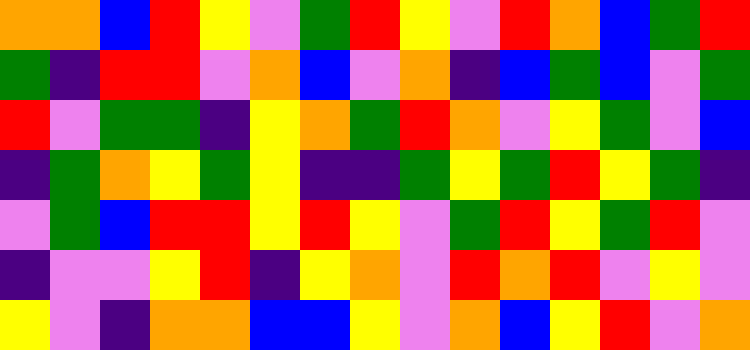[["orange", "orange", "blue", "red", "yellow", "violet", "green", "red", "yellow", "violet", "red", "orange", "blue", "green", "red"], ["green", "indigo", "red", "red", "violet", "orange", "blue", "violet", "orange", "indigo", "blue", "green", "blue", "violet", "green"], ["red", "violet", "green", "green", "indigo", "yellow", "orange", "green", "red", "orange", "violet", "yellow", "green", "violet", "blue"], ["indigo", "green", "orange", "yellow", "green", "yellow", "indigo", "indigo", "green", "yellow", "green", "red", "yellow", "green", "indigo"], ["violet", "green", "blue", "red", "red", "yellow", "red", "yellow", "violet", "green", "red", "yellow", "green", "red", "violet"], ["indigo", "violet", "violet", "yellow", "red", "indigo", "yellow", "orange", "violet", "red", "orange", "red", "violet", "yellow", "violet"], ["yellow", "violet", "indigo", "orange", "orange", "blue", "blue", "yellow", "violet", "orange", "blue", "yellow", "red", "violet", "orange"]]